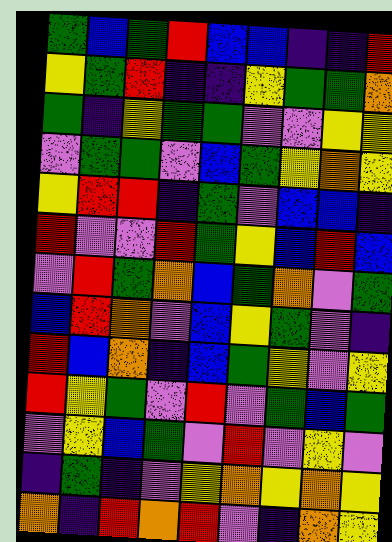[["green", "blue", "green", "red", "blue", "blue", "indigo", "indigo", "red"], ["yellow", "green", "red", "indigo", "indigo", "yellow", "green", "green", "orange"], ["green", "indigo", "yellow", "green", "green", "violet", "violet", "yellow", "yellow"], ["violet", "green", "green", "violet", "blue", "green", "yellow", "orange", "yellow"], ["yellow", "red", "red", "indigo", "green", "violet", "blue", "blue", "indigo"], ["red", "violet", "violet", "red", "green", "yellow", "blue", "red", "blue"], ["violet", "red", "green", "orange", "blue", "green", "orange", "violet", "green"], ["blue", "red", "orange", "violet", "blue", "yellow", "green", "violet", "indigo"], ["red", "blue", "orange", "indigo", "blue", "green", "yellow", "violet", "yellow"], ["red", "yellow", "green", "violet", "red", "violet", "green", "blue", "green"], ["violet", "yellow", "blue", "green", "violet", "red", "violet", "yellow", "violet"], ["indigo", "green", "indigo", "violet", "yellow", "orange", "yellow", "orange", "yellow"], ["orange", "indigo", "red", "orange", "red", "violet", "indigo", "orange", "yellow"]]